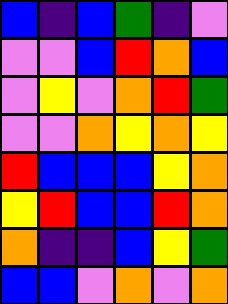[["blue", "indigo", "blue", "green", "indigo", "violet"], ["violet", "violet", "blue", "red", "orange", "blue"], ["violet", "yellow", "violet", "orange", "red", "green"], ["violet", "violet", "orange", "yellow", "orange", "yellow"], ["red", "blue", "blue", "blue", "yellow", "orange"], ["yellow", "red", "blue", "blue", "red", "orange"], ["orange", "indigo", "indigo", "blue", "yellow", "green"], ["blue", "blue", "violet", "orange", "violet", "orange"]]